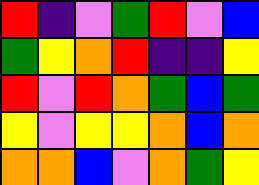[["red", "indigo", "violet", "green", "red", "violet", "blue"], ["green", "yellow", "orange", "red", "indigo", "indigo", "yellow"], ["red", "violet", "red", "orange", "green", "blue", "green"], ["yellow", "violet", "yellow", "yellow", "orange", "blue", "orange"], ["orange", "orange", "blue", "violet", "orange", "green", "yellow"]]